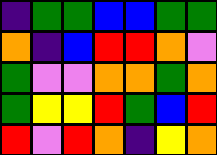[["indigo", "green", "green", "blue", "blue", "green", "green"], ["orange", "indigo", "blue", "red", "red", "orange", "violet"], ["green", "violet", "violet", "orange", "orange", "green", "orange"], ["green", "yellow", "yellow", "red", "green", "blue", "red"], ["red", "violet", "red", "orange", "indigo", "yellow", "orange"]]